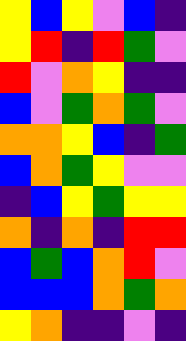[["yellow", "blue", "yellow", "violet", "blue", "indigo"], ["yellow", "red", "indigo", "red", "green", "violet"], ["red", "violet", "orange", "yellow", "indigo", "indigo"], ["blue", "violet", "green", "orange", "green", "violet"], ["orange", "orange", "yellow", "blue", "indigo", "green"], ["blue", "orange", "green", "yellow", "violet", "violet"], ["indigo", "blue", "yellow", "green", "yellow", "yellow"], ["orange", "indigo", "orange", "indigo", "red", "red"], ["blue", "green", "blue", "orange", "red", "violet"], ["blue", "blue", "blue", "orange", "green", "orange"], ["yellow", "orange", "indigo", "indigo", "violet", "indigo"]]